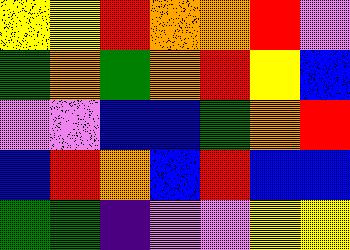[["yellow", "yellow", "red", "orange", "orange", "red", "violet"], ["green", "orange", "green", "orange", "red", "yellow", "blue"], ["violet", "violet", "blue", "blue", "green", "orange", "red"], ["blue", "red", "orange", "blue", "red", "blue", "blue"], ["green", "green", "indigo", "violet", "violet", "yellow", "yellow"]]